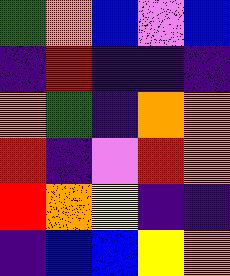[["green", "orange", "blue", "violet", "blue"], ["indigo", "red", "indigo", "indigo", "indigo"], ["orange", "green", "indigo", "orange", "orange"], ["red", "indigo", "violet", "red", "orange"], ["red", "orange", "yellow", "indigo", "indigo"], ["indigo", "blue", "blue", "yellow", "orange"]]